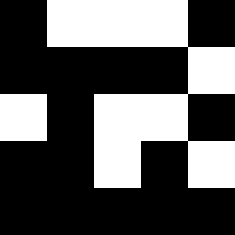[["black", "white", "white", "white", "black"], ["black", "black", "black", "black", "white"], ["white", "black", "white", "white", "black"], ["black", "black", "white", "black", "white"], ["black", "black", "black", "black", "black"]]